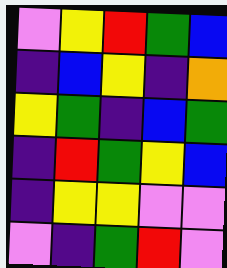[["violet", "yellow", "red", "green", "blue"], ["indigo", "blue", "yellow", "indigo", "orange"], ["yellow", "green", "indigo", "blue", "green"], ["indigo", "red", "green", "yellow", "blue"], ["indigo", "yellow", "yellow", "violet", "violet"], ["violet", "indigo", "green", "red", "violet"]]